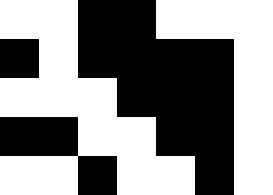[["white", "white", "black", "black", "white", "white", "white"], ["black", "white", "black", "black", "black", "black", "white"], ["white", "white", "white", "black", "black", "black", "white"], ["black", "black", "white", "white", "black", "black", "white"], ["white", "white", "black", "white", "white", "black", "white"]]